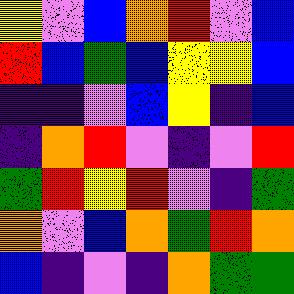[["yellow", "violet", "blue", "orange", "red", "violet", "blue"], ["red", "blue", "green", "blue", "yellow", "yellow", "blue"], ["indigo", "indigo", "violet", "blue", "yellow", "indigo", "blue"], ["indigo", "orange", "red", "violet", "indigo", "violet", "red"], ["green", "red", "yellow", "red", "violet", "indigo", "green"], ["orange", "violet", "blue", "orange", "green", "red", "orange"], ["blue", "indigo", "violet", "indigo", "orange", "green", "green"]]